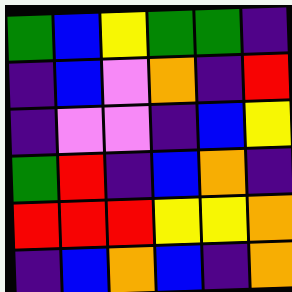[["green", "blue", "yellow", "green", "green", "indigo"], ["indigo", "blue", "violet", "orange", "indigo", "red"], ["indigo", "violet", "violet", "indigo", "blue", "yellow"], ["green", "red", "indigo", "blue", "orange", "indigo"], ["red", "red", "red", "yellow", "yellow", "orange"], ["indigo", "blue", "orange", "blue", "indigo", "orange"]]